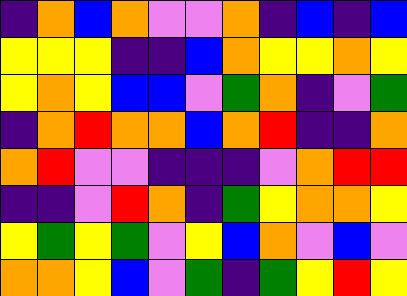[["indigo", "orange", "blue", "orange", "violet", "violet", "orange", "indigo", "blue", "indigo", "blue"], ["yellow", "yellow", "yellow", "indigo", "indigo", "blue", "orange", "yellow", "yellow", "orange", "yellow"], ["yellow", "orange", "yellow", "blue", "blue", "violet", "green", "orange", "indigo", "violet", "green"], ["indigo", "orange", "red", "orange", "orange", "blue", "orange", "red", "indigo", "indigo", "orange"], ["orange", "red", "violet", "violet", "indigo", "indigo", "indigo", "violet", "orange", "red", "red"], ["indigo", "indigo", "violet", "red", "orange", "indigo", "green", "yellow", "orange", "orange", "yellow"], ["yellow", "green", "yellow", "green", "violet", "yellow", "blue", "orange", "violet", "blue", "violet"], ["orange", "orange", "yellow", "blue", "violet", "green", "indigo", "green", "yellow", "red", "yellow"]]